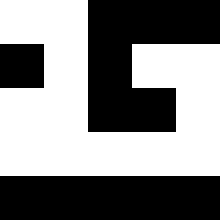[["white", "white", "black", "black", "black"], ["black", "white", "black", "white", "white"], ["white", "white", "black", "black", "white"], ["white", "white", "white", "white", "white"], ["black", "black", "black", "black", "black"]]